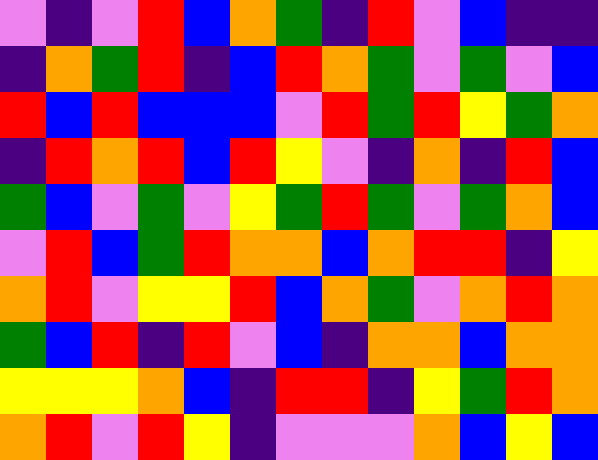[["violet", "indigo", "violet", "red", "blue", "orange", "green", "indigo", "red", "violet", "blue", "indigo", "indigo"], ["indigo", "orange", "green", "red", "indigo", "blue", "red", "orange", "green", "violet", "green", "violet", "blue"], ["red", "blue", "red", "blue", "blue", "blue", "violet", "red", "green", "red", "yellow", "green", "orange"], ["indigo", "red", "orange", "red", "blue", "red", "yellow", "violet", "indigo", "orange", "indigo", "red", "blue"], ["green", "blue", "violet", "green", "violet", "yellow", "green", "red", "green", "violet", "green", "orange", "blue"], ["violet", "red", "blue", "green", "red", "orange", "orange", "blue", "orange", "red", "red", "indigo", "yellow"], ["orange", "red", "violet", "yellow", "yellow", "red", "blue", "orange", "green", "violet", "orange", "red", "orange"], ["green", "blue", "red", "indigo", "red", "violet", "blue", "indigo", "orange", "orange", "blue", "orange", "orange"], ["yellow", "yellow", "yellow", "orange", "blue", "indigo", "red", "red", "indigo", "yellow", "green", "red", "orange"], ["orange", "red", "violet", "red", "yellow", "indigo", "violet", "violet", "violet", "orange", "blue", "yellow", "blue"]]